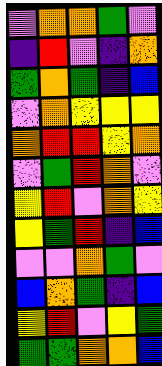[["violet", "orange", "orange", "green", "violet"], ["indigo", "red", "violet", "indigo", "orange"], ["green", "orange", "green", "indigo", "blue"], ["violet", "orange", "yellow", "yellow", "yellow"], ["orange", "red", "red", "yellow", "orange"], ["violet", "green", "red", "orange", "violet"], ["yellow", "red", "violet", "orange", "yellow"], ["yellow", "green", "red", "indigo", "blue"], ["violet", "violet", "orange", "green", "violet"], ["blue", "orange", "green", "indigo", "blue"], ["yellow", "red", "violet", "yellow", "green"], ["green", "green", "orange", "orange", "blue"]]